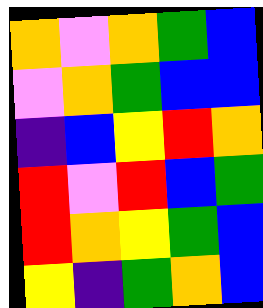[["orange", "violet", "orange", "green", "blue"], ["violet", "orange", "green", "blue", "blue"], ["indigo", "blue", "yellow", "red", "orange"], ["red", "violet", "red", "blue", "green"], ["red", "orange", "yellow", "green", "blue"], ["yellow", "indigo", "green", "orange", "blue"]]